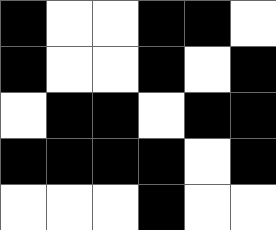[["black", "white", "white", "black", "black", "white"], ["black", "white", "white", "black", "white", "black"], ["white", "black", "black", "white", "black", "black"], ["black", "black", "black", "black", "white", "black"], ["white", "white", "white", "black", "white", "white"]]